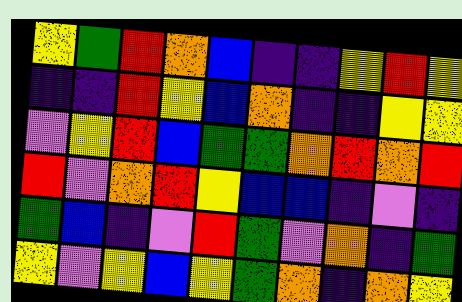[["yellow", "green", "red", "orange", "blue", "indigo", "indigo", "yellow", "red", "yellow"], ["indigo", "indigo", "red", "yellow", "blue", "orange", "indigo", "indigo", "yellow", "yellow"], ["violet", "yellow", "red", "blue", "green", "green", "orange", "red", "orange", "red"], ["red", "violet", "orange", "red", "yellow", "blue", "blue", "indigo", "violet", "indigo"], ["green", "blue", "indigo", "violet", "red", "green", "violet", "orange", "indigo", "green"], ["yellow", "violet", "yellow", "blue", "yellow", "green", "orange", "indigo", "orange", "yellow"]]